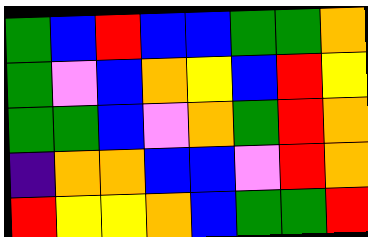[["green", "blue", "red", "blue", "blue", "green", "green", "orange"], ["green", "violet", "blue", "orange", "yellow", "blue", "red", "yellow"], ["green", "green", "blue", "violet", "orange", "green", "red", "orange"], ["indigo", "orange", "orange", "blue", "blue", "violet", "red", "orange"], ["red", "yellow", "yellow", "orange", "blue", "green", "green", "red"]]